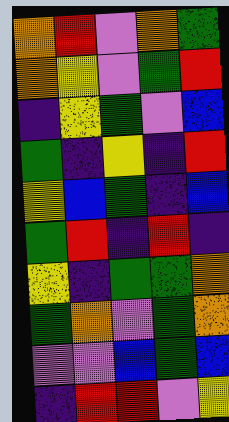[["orange", "red", "violet", "orange", "green"], ["orange", "yellow", "violet", "green", "red"], ["indigo", "yellow", "green", "violet", "blue"], ["green", "indigo", "yellow", "indigo", "red"], ["yellow", "blue", "green", "indigo", "blue"], ["green", "red", "indigo", "red", "indigo"], ["yellow", "indigo", "green", "green", "orange"], ["green", "orange", "violet", "green", "orange"], ["violet", "violet", "blue", "green", "blue"], ["indigo", "red", "red", "violet", "yellow"]]